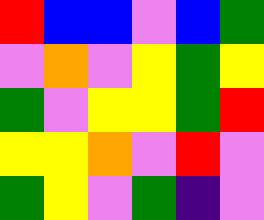[["red", "blue", "blue", "violet", "blue", "green"], ["violet", "orange", "violet", "yellow", "green", "yellow"], ["green", "violet", "yellow", "yellow", "green", "red"], ["yellow", "yellow", "orange", "violet", "red", "violet"], ["green", "yellow", "violet", "green", "indigo", "violet"]]